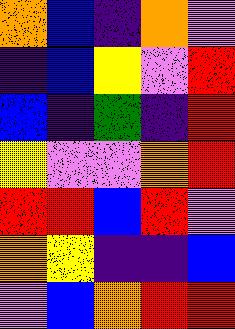[["orange", "blue", "indigo", "orange", "violet"], ["indigo", "blue", "yellow", "violet", "red"], ["blue", "indigo", "green", "indigo", "red"], ["yellow", "violet", "violet", "orange", "red"], ["red", "red", "blue", "red", "violet"], ["orange", "yellow", "indigo", "indigo", "blue"], ["violet", "blue", "orange", "red", "red"]]